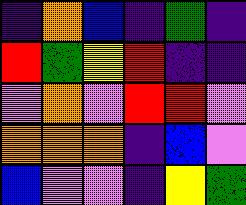[["indigo", "orange", "blue", "indigo", "green", "indigo"], ["red", "green", "yellow", "red", "indigo", "indigo"], ["violet", "orange", "violet", "red", "red", "violet"], ["orange", "orange", "orange", "indigo", "blue", "violet"], ["blue", "violet", "violet", "indigo", "yellow", "green"]]